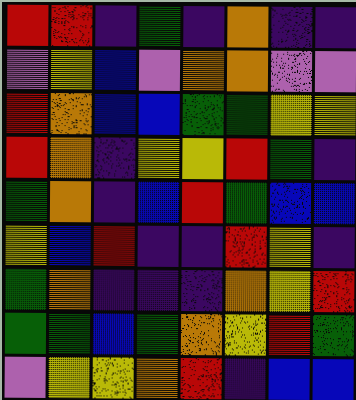[["red", "red", "indigo", "green", "indigo", "orange", "indigo", "indigo"], ["violet", "yellow", "blue", "violet", "orange", "orange", "violet", "violet"], ["red", "orange", "blue", "blue", "green", "green", "yellow", "yellow"], ["red", "orange", "indigo", "yellow", "yellow", "red", "green", "indigo"], ["green", "orange", "indigo", "blue", "red", "green", "blue", "blue"], ["yellow", "blue", "red", "indigo", "indigo", "red", "yellow", "indigo"], ["green", "orange", "indigo", "indigo", "indigo", "orange", "yellow", "red"], ["green", "green", "blue", "green", "orange", "yellow", "red", "green"], ["violet", "yellow", "yellow", "orange", "red", "indigo", "blue", "blue"]]